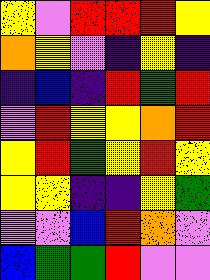[["yellow", "violet", "red", "red", "red", "yellow"], ["orange", "yellow", "violet", "indigo", "yellow", "indigo"], ["indigo", "blue", "indigo", "red", "green", "red"], ["violet", "red", "yellow", "yellow", "orange", "red"], ["yellow", "red", "green", "yellow", "red", "yellow"], ["yellow", "yellow", "indigo", "indigo", "yellow", "green"], ["violet", "violet", "blue", "red", "orange", "violet"], ["blue", "green", "green", "red", "violet", "violet"]]